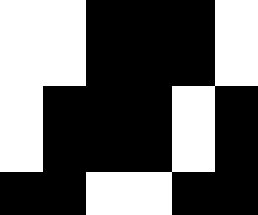[["white", "white", "black", "black", "black", "white"], ["white", "white", "black", "black", "black", "white"], ["white", "black", "black", "black", "white", "black"], ["white", "black", "black", "black", "white", "black"], ["black", "black", "white", "white", "black", "black"]]